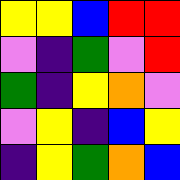[["yellow", "yellow", "blue", "red", "red"], ["violet", "indigo", "green", "violet", "red"], ["green", "indigo", "yellow", "orange", "violet"], ["violet", "yellow", "indigo", "blue", "yellow"], ["indigo", "yellow", "green", "orange", "blue"]]